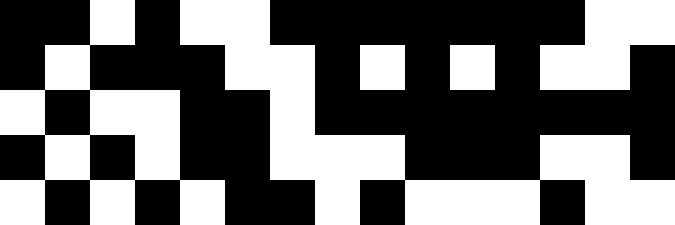[["black", "black", "white", "black", "white", "white", "black", "black", "black", "black", "black", "black", "black", "white", "white"], ["black", "white", "black", "black", "black", "white", "white", "black", "white", "black", "white", "black", "white", "white", "black"], ["white", "black", "white", "white", "black", "black", "white", "black", "black", "black", "black", "black", "black", "black", "black"], ["black", "white", "black", "white", "black", "black", "white", "white", "white", "black", "black", "black", "white", "white", "black"], ["white", "black", "white", "black", "white", "black", "black", "white", "black", "white", "white", "white", "black", "white", "white"]]